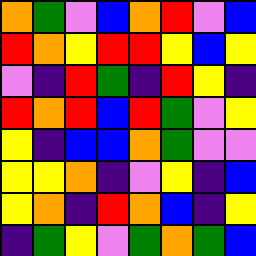[["orange", "green", "violet", "blue", "orange", "red", "violet", "blue"], ["red", "orange", "yellow", "red", "red", "yellow", "blue", "yellow"], ["violet", "indigo", "red", "green", "indigo", "red", "yellow", "indigo"], ["red", "orange", "red", "blue", "red", "green", "violet", "yellow"], ["yellow", "indigo", "blue", "blue", "orange", "green", "violet", "violet"], ["yellow", "yellow", "orange", "indigo", "violet", "yellow", "indigo", "blue"], ["yellow", "orange", "indigo", "red", "orange", "blue", "indigo", "yellow"], ["indigo", "green", "yellow", "violet", "green", "orange", "green", "blue"]]